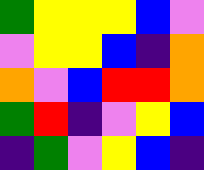[["green", "yellow", "yellow", "yellow", "blue", "violet"], ["violet", "yellow", "yellow", "blue", "indigo", "orange"], ["orange", "violet", "blue", "red", "red", "orange"], ["green", "red", "indigo", "violet", "yellow", "blue"], ["indigo", "green", "violet", "yellow", "blue", "indigo"]]